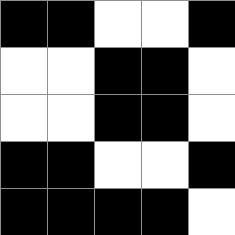[["black", "black", "white", "white", "black"], ["white", "white", "black", "black", "white"], ["white", "white", "black", "black", "white"], ["black", "black", "white", "white", "black"], ["black", "black", "black", "black", "white"]]